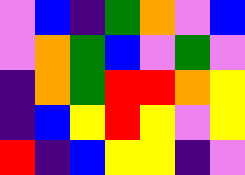[["violet", "blue", "indigo", "green", "orange", "violet", "blue"], ["violet", "orange", "green", "blue", "violet", "green", "violet"], ["indigo", "orange", "green", "red", "red", "orange", "yellow"], ["indigo", "blue", "yellow", "red", "yellow", "violet", "yellow"], ["red", "indigo", "blue", "yellow", "yellow", "indigo", "violet"]]